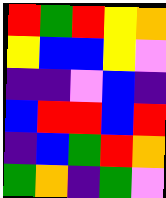[["red", "green", "red", "yellow", "orange"], ["yellow", "blue", "blue", "yellow", "violet"], ["indigo", "indigo", "violet", "blue", "indigo"], ["blue", "red", "red", "blue", "red"], ["indigo", "blue", "green", "red", "orange"], ["green", "orange", "indigo", "green", "violet"]]